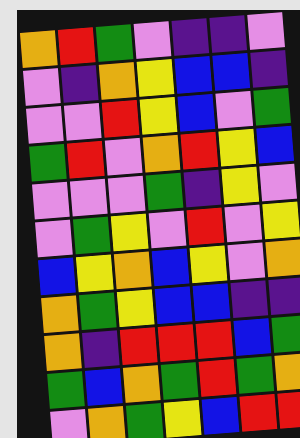[["orange", "red", "green", "violet", "indigo", "indigo", "violet"], ["violet", "indigo", "orange", "yellow", "blue", "blue", "indigo"], ["violet", "violet", "red", "yellow", "blue", "violet", "green"], ["green", "red", "violet", "orange", "red", "yellow", "blue"], ["violet", "violet", "violet", "green", "indigo", "yellow", "violet"], ["violet", "green", "yellow", "violet", "red", "violet", "yellow"], ["blue", "yellow", "orange", "blue", "yellow", "violet", "orange"], ["orange", "green", "yellow", "blue", "blue", "indigo", "indigo"], ["orange", "indigo", "red", "red", "red", "blue", "green"], ["green", "blue", "orange", "green", "red", "green", "orange"], ["violet", "orange", "green", "yellow", "blue", "red", "red"]]